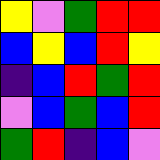[["yellow", "violet", "green", "red", "red"], ["blue", "yellow", "blue", "red", "yellow"], ["indigo", "blue", "red", "green", "red"], ["violet", "blue", "green", "blue", "red"], ["green", "red", "indigo", "blue", "violet"]]